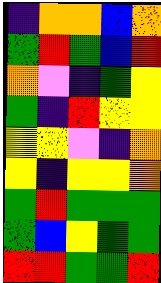[["indigo", "orange", "orange", "blue", "orange"], ["green", "red", "green", "blue", "red"], ["orange", "violet", "indigo", "green", "yellow"], ["green", "indigo", "red", "yellow", "yellow"], ["yellow", "yellow", "violet", "indigo", "orange"], ["yellow", "indigo", "yellow", "yellow", "orange"], ["green", "red", "green", "green", "green"], ["green", "blue", "yellow", "green", "green"], ["red", "red", "green", "green", "red"]]